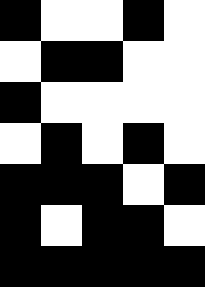[["black", "white", "white", "black", "white"], ["white", "black", "black", "white", "white"], ["black", "white", "white", "white", "white"], ["white", "black", "white", "black", "white"], ["black", "black", "black", "white", "black"], ["black", "white", "black", "black", "white"], ["black", "black", "black", "black", "black"]]